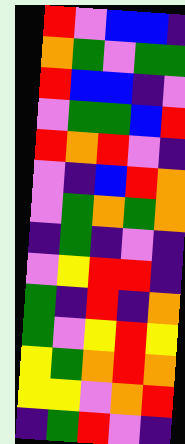[["red", "violet", "blue", "blue", "indigo"], ["orange", "green", "violet", "green", "green"], ["red", "blue", "blue", "indigo", "violet"], ["violet", "green", "green", "blue", "red"], ["red", "orange", "red", "violet", "indigo"], ["violet", "indigo", "blue", "red", "orange"], ["violet", "green", "orange", "green", "orange"], ["indigo", "green", "indigo", "violet", "indigo"], ["violet", "yellow", "red", "red", "indigo"], ["green", "indigo", "red", "indigo", "orange"], ["green", "violet", "yellow", "red", "yellow"], ["yellow", "green", "orange", "red", "orange"], ["yellow", "yellow", "violet", "orange", "red"], ["indigo", "green", "red", "violet", "indigo"]]